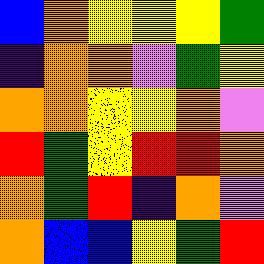[["blue", "orange", "yellow", "yellow", "yellow", "green"], ["indigo", "orange", "orange", "violet", "green", "yellow"], ["orange", "orange", "yellow", "yellow", "orange", "violet"], ["red", "green", "yellow", "red", "red", "orange"], ["orange", "green", "red", "indigo", "orange", "violet"], ["orange", "blue", "blue", "yellow", "green", "red"]]